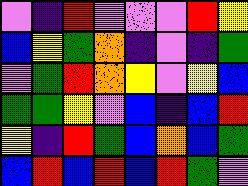[["violet", "indigo", "red", "violet", "violet", "violet", "red", "yellow"], ["blue", "yellow", "green", "orange", "indigo", "violet", "indigo", "green"], ["violet", "green", "red", "orange", "yellow", "violet", "yellow", "blue"], ["green", "green", "yellow", "violet", "blue", "indigo", "blue", "red"], ["yellow", "indigo", "red", "green", "blue", "orange", "blue", "green"], ["blue", "red", "blue", "red", "blue", "red", "green", "violet"]]